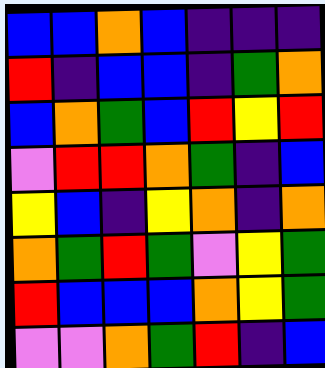[["blue", "blue", "orange", "blue", "indigo", "indigo", "indigo"], ["red", "indigo", "blue", "blue", "indigo", "green", "orange"], ["blue", "orange", "green", "blue", "red", "yellow", "red"], ["violet", "red", "red", "orange", "green", "indigo", "blue"], ["yellow", "blue", "indigo", "yellow", "orange", "indigo", "orange"], ["orange", "green", "red", "green", "violet", "yellow", "green"], ["red", "blue", "blue", "blue", "orange", "yellow", "green"], ["violet", "violet", "orange", "green", "red", "indigo", "blue"]]